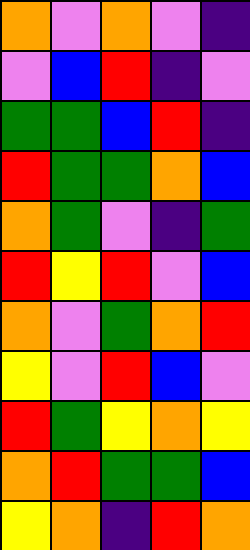[["orange", "violet", "orange", "violet", "indigo"], ["violet", "blue", "red", "indigo", "violet"], ["green", "green", "blue", "red", "indigo"], ["red", "green", "green", "orange", "blue"], ["orange", "green", "violet", "indigo", "green"], ["red", "yellow", "red", "violet", "blue"], ["orange", "violet", "green", "orange", "red"], ["yellow", "violet", "red", "blue", "violet"], ["red", "green", "yellow", "orange", "yellow"], ["orange", "red", "green", "green", "blue"], ["yellow", "orange", "indigo", "red", "orange"]]